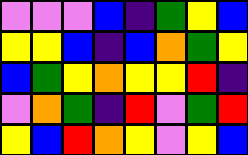[["violet", "violet", "violet", "blue", "indigo", "green", "yellow", "blue"], ["yellow", "yellow", "blue", "indigo", "blue", "orange", "green", "yellow"], ["blue", "green", "yellow", "orange", "yellow", "yellow", "red", "indigo"], ["violet", "orange", "green", "indigo", "red", "violet", "green", "red"], ["yellow", "blue", "red", "orange", "yellow", "violet", "yellow", "blue"]]